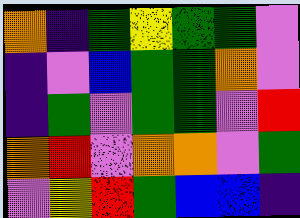[["orange", "indigo", "green", "yellow", "green", "green", "violet"], ["indigo", "violet", "blue", "green", "green", "orange", "violet"], ["indigo", "green", "violet", "green", "green", "violet", "red"], ["orange", "red", "violet", "orange", "orange", "violet", "green"], ["violet", "yellow", "red", "green", "blue", "blue", "indigo"]]